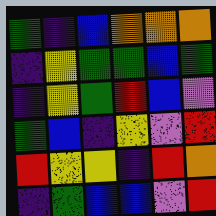[["green", "indigo", "blue", "orange", "orange", "orange"], ["indigo", "yellow", "green", "green", "blue", "green"], ["indigo", "yellow", "green", "red", "blue", "violet"], ["green", "blue", "indigo", "yellow", "violet", "red"], ["red", "yellow", "yellow", "indigo", "red", "orange"], ["indigo", "green", "blue", "blue", "violet", "red"]]